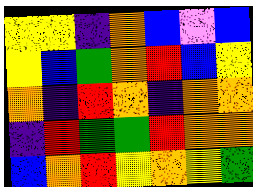[["yellow", "yellow", "indigo", "orange", "blue", "violet", "blue"], ["yellow", "blue", "green", "orange", "red", "blue", "yellow"], ["orange", "indigo", "red", "orange", "indigo", "orange", "orange"], ["indigo", "red", "green", "green", "red", "orange", "orange"], ["blue", "orange", "red", "yellow", "orange", "yellow", "green"]]